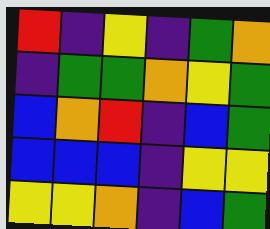[["red", "indigo", "yellow", "indigo", "green", "orange"], ["indigo", "green", "green", "orange", "yellow", "green"], ["blue", "orange", "red", "indigo", "blue", "green"], ["blue", "blue", "blue", "indigo", "yellow", "yellow"], ["yellow", "yellow", "orange", "indigo", "blue", "green"]]